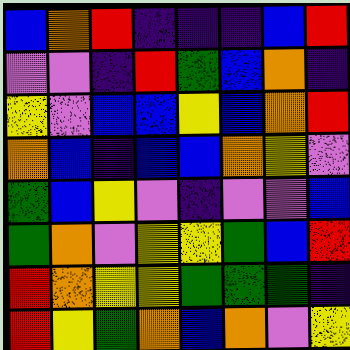[["blue", "orange", "red", "indigo", "indigo", "indigo", "blue", "red"], ["violet", "violet", "indigo", "red", "green", "blue", "orange", "indigo"], ["yellow", "violet", "blue", "blue", "yellow", "blue", "orange", "red"], ["orange", "blue", "indigo", "blue", "blue", "orange", "yellow", "violet"], ["green", "blue", "yellow", "violet", "indigo", "violet", "violet", "blue"], ["green", "orange", "violet", "yellow", "yellow", "green", "blue", "red"], ["red", "orange", "yellow", "yellow", "green", "green", "green", "indigo"], ["red", "yellow", "green", "orange", "blue", "orange", "violet", "yellow"]]